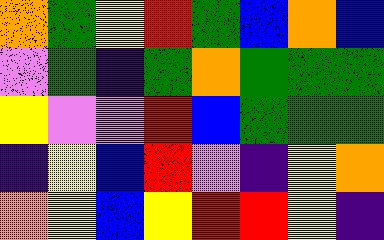[["orange", "green", "yellow", "red", "green", "blue", "orange", "blue"], ["violet", "green", "indigo", "green", "orange", "green", "green", "green"], ["yellow", "violet", "violet", "red", "blue", "green", "green", "green"], ["indigo", "yellow", "blue", "red", "violet", "indigo", "yellow", "orange"], ["orange", "yellow", "blue", "yellow", "red", "red", "yellow", "indigo"]]